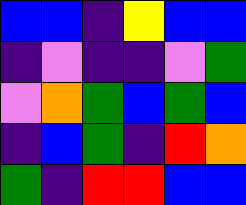[["blue", "blue", "indigo", "yellow", "blue", "blue"], ["indigo", "violet", "indigo", "indigo", "violet", "green"], ["violet", "orange", "green", "blue", "green", "blue"], ["indigo", "blue", "green", "indigo", "red", "orange"], ["green", "indigo", "red", "red", "blue", "blue"]]